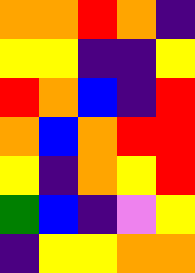[["orange", "orange", "red", "orange", "indigo"], ["yellow", "yellow", "indigo", "indigo", "yellow"], ["red", "orange", "blue", "indigo", "red"], ["orange", "blue", "orange", "red", "red"], ["yellow", "indigo", "orange", "yellow", "red"], ["green", "blue", "indigo", "violet", "yellow"], ["indigo", "yellow", "yellow", "orange", "orange"]]